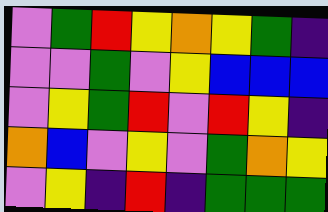[["violet", "green", "red", "yellow", "orange", "yellow", "green", "indigo"], ["violet", "violet", "green", "violet", "yellow", "blue", "blue", "blue"], ["violet", "yellow", "green", "red", "violet", "red", "yellow", "indigo"], ["orange", "blue", "violet", "yellow", "violet", "green", "orange", "yellow"], ["violet", "yellow", "indigo", "red", "indigo", "green", "green", "green"]]